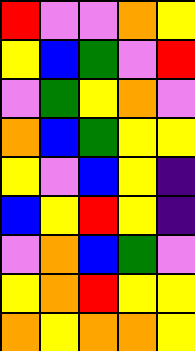[["red", "violet", "violet", "orange", "yellow"], ["yellow", "blue", "green", "violet", "red"], ["violet", "green", "yellow", "orange", "violet"], ["orange", "blue", "green", "yellow", "yellow"], ["yellow", "violet", "blue", "yellow", "indigo"], ["blue", "yellow", "red", "yellow", "indigo"], ["violet", "orange", "blue", "green", "violet"], ["yellow", "orange", "red", "yellow", "yellow"], ["orange", "yellow", "orange", "orange", "yellow"]]